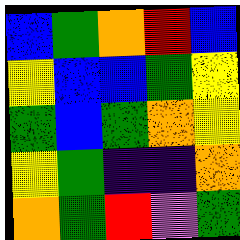[["blue", "green", "orange", "red", "blue"], ["yellow", "blue", "blue", "green", "yellow"], ["green", "blue", "green", "orange", "yellow"], ["yellow", "green", "indigo", "indigo", "orange"], ["orange", "green", "red", "violet", "green"]]